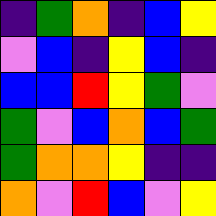[["indigo", "green", "orange", "indigo", "blue", "yellow"], ["violet", "blue", "indigo", "yellow", "blue", "indigo"], ["blue", "blue", "red", "yellow", "green", "violet"], ["green", "violet", "blue", "orange", "blue", "green"], ["green", "orange", "orange", "yellow", "indigo", "indigo"], ["orange", "violet", "red", "blue", "violet", "yellow"]]